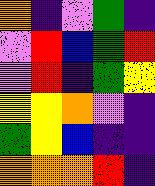[["orange", "indigo", "violet", "green", "indigo"], ["violet", "red", "blue", "green", "red"], ["violet", "red", "indigo", "green", "yellow"], ["yellow", "yellow", "orange", "violet", "indigo"], ["green", "yellow", "blue", "indigo", "indigo"], ["orange", "orange", "orange", "red", "indigo"]]